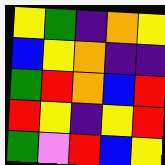[["yellow", "green", "indigo", "orange", "yellow"], ["blue", "yellow", "orange", "indigo", "indigo"], ["green", "red", "orange", "blue", "red"], ["red", "yellow", "indigo", "yellow", "red"], ["green", "violet", "red", "blue", "yellow"]]